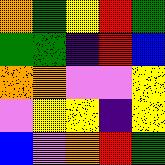[["orange", "green", "yellow", "red", "green"], ["green", "green", "indigo", "red", "blue"], ["orange", "orange", "violet", "violet", "yellow"], ["violet", "yellow", "yellow", "indigo", "yellow"], ["blue", "violet", "orange", "red", "green"]]